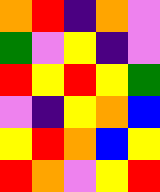[["orange", "red", "indigo", "orange", "violet"], ["green", "violet", "yellow", "indigo", "violet"], ["red", "yellow", "red", "yellow", "green"], ["violet", "indigo", "yellow", "orange", "blue"], ["yellow", "red", "orange", "blue", "yellow"], ["red", "orange", "violet", "yellow", "red"]]